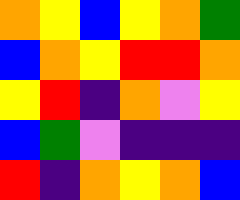[["orange", "yellow", "blue", "yellow", "orange", "green"], ["blue", "orange", "yellow", "red", "red", "orange"], ["yellow", "red", "indigo", "orange", "violet", "yellow"], ["blue", "green", "violet", "indigo", "indigo", "indigo"], ["red", "indigo", "orange", "yellow", "orange", "blue"]]